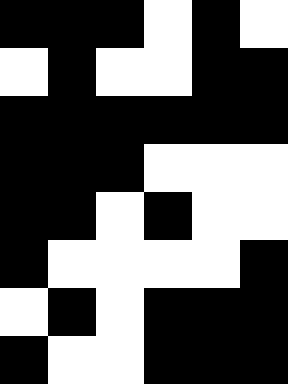[["black", "black", "black", "white", "black", "white"], ["white", "black", "white", "white", "black", "black"], ["black", "black", "black", "black", "black", "black"], ["black", "black", "black", "white", "white", "white"], ["black", "black", "white", "black", "white", "white"], ["black", "white", "white", "white", "white", "black"], ["white", "black", "white", "black", "black", "black"], ["black", "white", "white", "black", "black", "black"]]